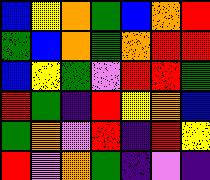[["blue", "yellow", "orange", "green", "blue", "orange", "red"], ["green", "blue", "orange", "green", "orange", "red", "red"], ["blue", "yellow", "green", "violet", "red", "red", "green"], ["red", "green", "indigo", "red", "yellow", "orange", "blue"], ["green", "orange", "violet", "red", "indigo", "red", "yellow"], ["red", "violet", "orange", "green", "indigo", "violet", "indigo"]]